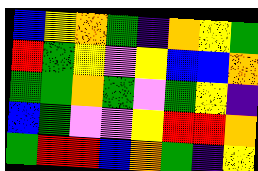[["blue", "yellow", "orange", "green", "indigo", "orange", "yellow", "green"], ["red", "green", "yellow", "violet", "yellow", "blue", "blue", "orange"], ["green", "green", "orange", "green", "violet", "green", "yellow", "indigo"], ["blue", "green", "violet", "violet", "yellow", "red", "red", "orange"], ["green", "red", "red", "blue", "orange", "green", "indigo", "yellow"]]